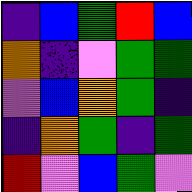[["indigo", "blue", "green", "red", "blue"], ["orange", "indigo", "violet", "green", "green"], ["violet", "blue", "orange", "green", "indigo"], ["indigo", "orange", "green", "indigo", "green"], ["red", "violet", "blue", "green", "violet"]]